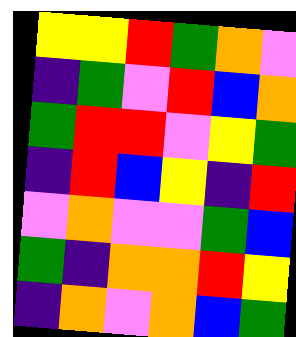[["yellow", "yellow", "red", "green", "orange", "violet"], ["indigo", "green", "violet", "red", "blue", "orange"], ["green", "red", "red", "violet", "yellow", "green"], ["indigo", "red", "blue", "yellow", "indigo", "red"], ["violet", "orange", "violet", "violet", "green", "blue"], ["green", "indigo", "orange", "orange", "red", "yellow"], ["indigo", "orange", "violet", "orange", "blue", "green"]]